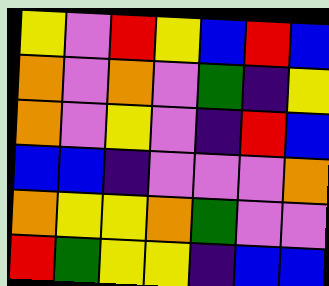[["yellow", "violet", "red", "yellow", "blue", "red", "blue"], ["orange", "violet", "orange", "violet", "green", "indigo", "yellow"], ["orange", "violet", "yellow", "violet", "indigo", "red", "blue"], ["blue", "blue", "indigo", "violet", "violet", "violet", "orange"], ["orange", "yellow", "yellow", "orange", "green", "violet", "violet"], ["red", "green", "yellow", "yellow", "indigo", "blue", "blue"]]